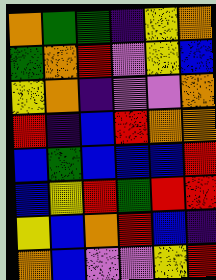[["orange", "green", "green", "indigo", "yellow", "orange"], ["green", "orange", "red", "violet", "yellow", "blue"], ["yellow", "orange", "indigo", "violet", "violet", "orange"], ["red", "indigo", "blue", "red", "orange", "orange"], ["blue", "green", "blue", "blue", "blue", "red"], ["blue", "yellow", "red", "green", "red", "red"], ["yellow", "blue", "orange", "red", "blue", "indigo"], ["orange", "blue", "violet", "violet", "yellow", "red"]]